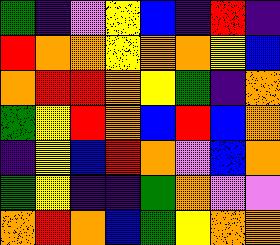[["green", "indigo", "violet", "yellow", "blue", "indigo", "red", "indigo"], ["red", "orange", "orange", "yellow", "orange", "orange", "yellow", "blue"], ["orange", "red", "red", "orange", "yellow", "green", "indigo", "orange"], ["green", "yellow", "red", "orange", "blue", "red", "blue", "orange"], ["indigo", "yellow", "blue", "red", "orange", "violet", "blue", "orange"], ["green", "yellow", "indigo", "indigo", "green", "orange", "violet", "violet"], ["orange", "red", "orange", "blue", "green", "yellow", "orange", "orange"]]